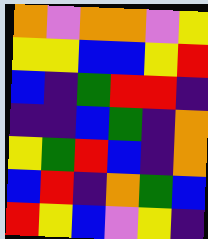[["orange", "violet", "orange", "orange", "violet", "yellow"], ["yellow", "yellow", "blue", "blue", "yellow", "red"], ["blue", "indigo", "green", "red", "red", "indigo"], ["indigo", "indigo", "blue", "green", "indigo", "orange"], ["yellow", "green", "red", "blue", "indigo", "orange"], ["blue", "red", "indigo", "orange", "green", "blue"], ["red", "yellow", "blue", "violet", "yellow", "indigo"]]